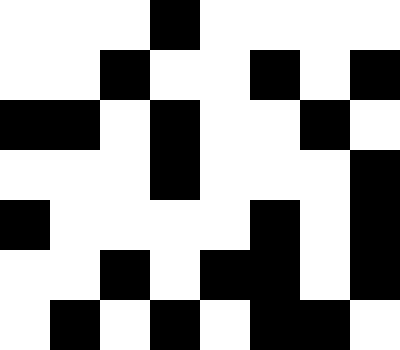[["white", "white", "white", "black", "white", "white", "white", "white"], ["white", "white", "black", "white", "white", "black", "white", "black"], ["black", "black", "white", "black", "white", "white", "black", "white"], ["white", "white", "white", "black", "white", "white", "white", "black"], ["black", "white", "white", "white", "white", "black", "white", "black"], ["white", "white", "black", "white", "black", "black", "white", "black"], ["white", "black", "white", "black", "white", "black", "black", "white"]]